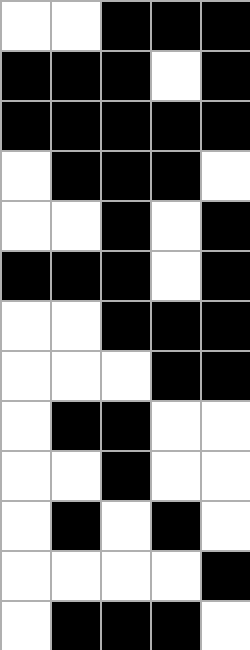[["white", "white", "black", "black", "black"], ["black", "black", "black", "white", "black"], ["black", "black", "black", "black", "black"], ["white", "black", "black", "black", "white"], ["white", "white", "black", "white", "black"], ["black", "black", "black", "white", "black"], ["white", "white", "black", "black", "black"], ["white", "white", "white", "black", "black"], ["white", "black", "black", "white", "white"], ["white", "white", "black", "white", "white"], ["white", "black", "white", "black", "white"], ["white", "white", "white", "white", "black"], ["white", "black", "black", "black", "white"]]